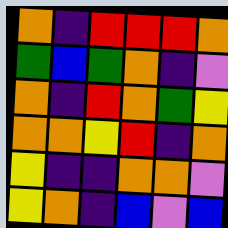[["orange", "indigo", "red", "red", "red", "orange"], ["green", "blue", "green", "orange", "indigo", "violet"], ["orange", "indigo", "red", "orange", "green", "yellow"], ["orange", "orange", "yellow", "red", "indigo", "orange"], ["yellow", "indigo", "indigo", "orange", "orange", "violet"], ["yellow", "orange", "indigo", "blue", "violet", "blue"]]